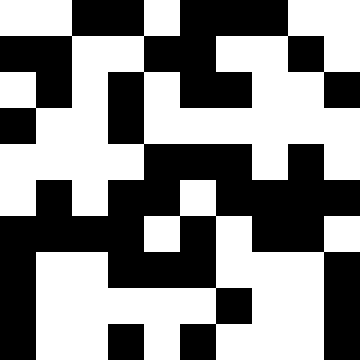[["white", "white", "black", "black", "white", "black", "black", "black", "white", "white"], ["black", "black", "white", "white", "black", "black", "white", "white", "black", "white"], ["white", "black", "white", "black", "white", "black", "black", "white", "white", "black"], ["black", "white", "white", "black", "white", "white", "white", "white", "white", "white"], ["white", "white", "white", "white", "black", "black", "black", "white", "black", "white"], ["white", "black", "white", "black", "black", "white", "black", "black", "black", "black"], ["black", "black", "black", "black", "white", "black", "white", "black", "black", "white"], ["black", "white", "white", "black", "black", "black", "white", "white", "white", "black"], ["black", "white", "white", "white", "white", "white", "black", "white", "white", "black"], ["black", "white", "white", "black", "white", "black", "white", "white", "white", "black"]]